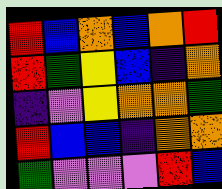[["red", "blue", "orange", "blue", "orange", "red"], ["red", "green", "yellow", "blue", "indigo", "orange"], ["indigo", "violet", "yellow", "orange", "orange", "green"], ["red", "blue", "blue", "indigo", "orange", "orange"], ["green", "violet", "violet", "violet", "red", "blue"]]